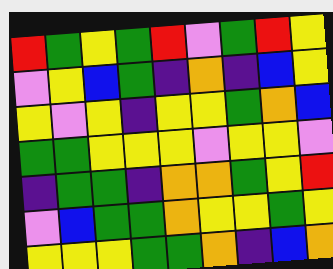[["red", "green", "yellow", "green", "red", "violet", "green", "red", "yellow"], ["violet", "yellow", "blue", "green", "indigo", "orange", "indigo", "blue", "yellow"], ["yellow", "violet", "yellow", "indigo", "yellow", "yellow", "green", "orange", "blue"], ["green", "green", "yellow", "yellow", "yellow", "violet", "yellow", "yellow", "violet"], ["indigo", "green", "green", "indigo", "orange", "orange", "green", "yellow", "red"], ["violet", "blue", "green", "green", "orange", "yellow", "yellow", "green", "yellow"], ["yellow", "yellow", "yellow", "green", "green", "orange", "indigo", "blue", "orange"]]